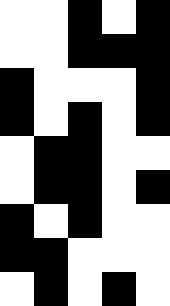[["white", "white", "black", "white", "black"], ["white", "white", "black", "black", "black"], ["black", "white", "white", "white", "black"], ["black", "white", "black", "white", "black"], ["white", "black", "black", "white", "white"], ["white", "black", "black", "white", "black"], ["black", "white", "black", "white", "white"], ["black", "black", "white", "white", "white"], ["white", "black", "white", "black", "white"]]